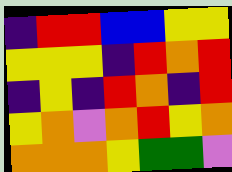[["indigo", "red", "red", "blue", "blue", "yellow", "yellow"], ["yellow", "yellow", "yellow", "indigo", "red", "orange", "red"], ["indigo", "yellow", "indigo", "red", "orange", "indigo", "red"], ["yellow", "orange", "violet", "orange", "red", "yellow", "orange"], ["orange", "orange", "orange", "yellow", "green", "green", "violet"]]